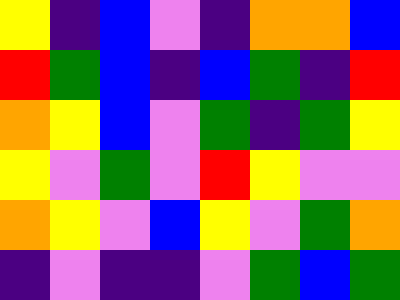[["yellow", "indigo", "blue", "violet", "indigo", "orange", "orange", "blue"], ["red", "green", "blue", "indigo", "blue", "green", "indigo", "red"], ["orange", "yellow", "blue", "violet", "green", "indigo", "green", "yellow"], ["yellow", "violet", "green", "violet", "red", "yellow", "violet", "violet"], ["orange", "yellow", "violet", "blue", "yellow", "violet", "green", "orange"], ["indigo", "violet", "indigo", "indigo", "violet", "green", "blue", "green"]]